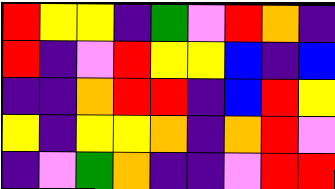[["red", "yellow", "yellow", "indigo", "green", "violet", "red", "orange", "indigo"], ["red", "indigo", "violet", "red", "yellow", "yellow", "blue", "indigo", "blue"], ["indigo", "indigo", "orange", "red", "red", "indigo", "blue", "red", "yellow"], ["yellow", "indigo", "yellow", "yellow", "orange", "indigo", "orange", "red", "violet"], ["indigo", "violet", "green", "orange", "indigo", "indigo", "violet", "red", "red"]]